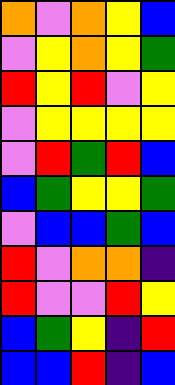[["orange", "violet", "orange", "yellow", "blue"], ["violet", "yellow", "orange", "yellow", "green"], ["red", "yellow", "red", "violet", "yellow"], ["violet", "yellow", "yellow", "yellow", "yellow"], ["violet", "red", "green", "red", "blue"], ["blue", "green", "yellow", "yellow", "green"], ["violet", "blue", "blue", "green", "blue"], ["red", "violet", "orange", "orange", "indigo"], ["red", "violet", "violet", "red", "yellow"], ["blue", "green", "yellow", "indigo", "red"], ["blue", "blue", "red", "indigo", "blue"]]